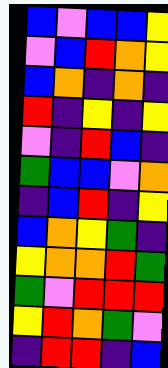[["blue", "violet", "blue", "blue", "yellow"], ["violet", "blue", "red", "orange", "yellow"], ["blue", "orange", "indigo", "orange", "indigo"], ["red", "indigo", "yellow", "indigo", "yellow"], ["violet", "indigo", "red", "blue", "indigo"], ["green", "blue", "blue", "violet", "orange"], ["indigo", "blue", "red", "indigo", "yellow"], ["blue", "orange", "yellow", "green", "indigo"], ["yellow", "orange", "orange", "red", "green"], ["green", "violet", "red", "red", "red"], ["yellow", "red", "orange", "green", "violet"], ["indigo", "red", "red", "indigo", "blue"]]